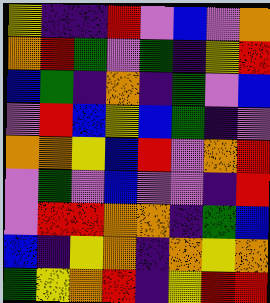[["yellow", "indigo", "indigo", "red", "violet", "blue", "violet", "orange"], ["orange", "red", "green", "violet", "green", "indigo", "yellow", "red"], ["blue", "green", "indigo", "orange", "indigo", "green", "violet", "blue"], ["violet", "red", "blue", "yellow", "blue", "green", "indigo", "violet"], ["orange", "orange", "yellow", "blue", "red", "violet", "orange", "red"], ["violet", "green", "violet", "blue", "violet", "violet", "indigo", "red"], ["violet", "red", "red", "orange", "orange", "indigo", "green", "blue"], ["blue", "indigo", "yellow", "orange", "indigo", "orange", "yellow", "orange"], ["green", "yellow", "orange", "red", "indigo", "yellow", "red", "red"]]